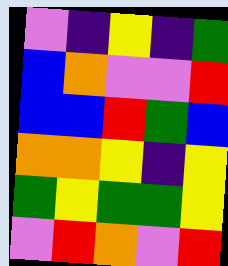[["violet", "indigo", "yellow", "indigo", "green"], ["blue", "orange", "violet", "violet", "red"], ["blue", "blue", "red", "green", "blue"], ["orange", "orange", "yellow", "indigo", "yellow"], ["green", "yellow", "green", "green", "yellow"], ["violet", "red", "orange", "violet", "red"]]